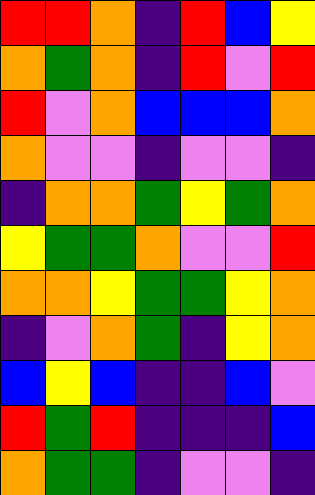[["red", "red", "orange", "indigo", "red", "blue", "yellow"], ["orange", "green", "orange", "indigo", "red", "violet", "red"], ["red", "violet", "orange", "blue", "blue", "blue", "orange"], ["orange", "violet", "violet", "indigo", "violet", "violet", "indigo"], ["indigo", "orange", "orange", "green", "yellow", "green", "orange"], ["yellow", "green", "green", "orange", "violet", "violet", "red"], ["orange", "orange", "yellow", "green", "green", "yellow", "orange"], ["indigo", "violet", "orange", "green", "indigo", "yellow", "orange"], ["blue", "yellow", "blue", "indigo", "indigo", "blue", "violet"], ["red", "green", "red", "indigo", "indigo", "indigo", "blue"], ["orange", "green", "green", "indigo", "violet", "violet", "indigo"]]